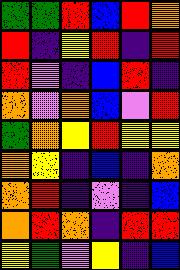[["green", "green", "red", "blue", "red", "orange"], ["red", "indigo", "yellow", "red", "indigo", "red"], ["red", "violet", "indigo", "blue", "red", "indigo"], ["orange", "violet", "orange", "blue", "violet", "red"], ["green", "orange", "yellow", "red", "yellow", "yellow"], ["orange", "yellow", "indigo", "blue", "indigo", "orange"], ["orange", "red", "indigo", "violet", "indigo", "blue"], ["orange", "red", "orange", "indigo", "red", "red"], ["yellow", "green", "violet", "yellow", "indigo", "blue"]]